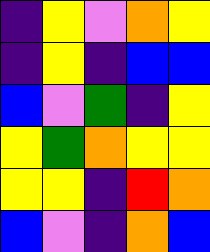[["indigo", "yellow", "violet", "orange", "yellow"], ["indigo", "yellow", "indigo", "blue", "blue"], ["blue", "violet", "green", "indigo", "yellow"], ["yellow", "green", "orange", "yellow", "yellow"], ["yellow", "yellow", "indigo", "red", "orange"], ["blue", "violet", "indigo", "orange", "blue"]]